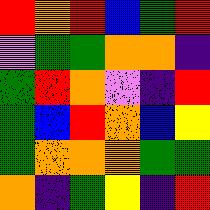[["red", "orange", "red", "blue", "green", "red"], ["violet", "green", "green", "orange", "orange", "indigo"], ["green", "red", "orange", "violet", "indigo", "red"], ["green", "blue", "red", "orange", "blue", "yellow"], ["green", "orange", "orange", "orange", "green", "green"], ["orange", "indigo", "green", "yellow", "indigo", "red"]]